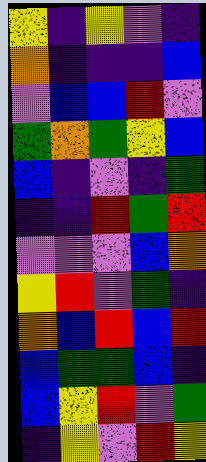[["yellow", "indigo", "yellow", "violet", "indigo"], ["orange", "indigo", "indigo", "indigo", "blue"], ["violet", "blue", "blue", "red", "violet"], ["green", "orange", "green", "yellow", "blue"], ["blue", "indigo", "violet", "indigo", "green"], ["indigo", "indigo", "red", "green", "red"], ["violet", "violet", "violet", "blue", "orange"], ["yellow", "red", "violet", "green", "indigo"], ["orange", "blue", "red", "blue", "red"], ["blue", "green", "green", "blue", "indigo"], ["blue", "yellow", "red", "violet", "green"], ["indigo", "yellow", "violet", "red", "yellow"]]